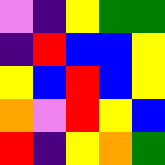[["violet", "indigo", "yellow", "green", "green"], ["indigo", "red", "blue", "blue", "yellow"], ["yellow", "blue", "red", "blue", "yellow"], ["orange", "violet", "red", "yellow", "blue"], ["red", "indigo", "yellow", "orange", "green"]]